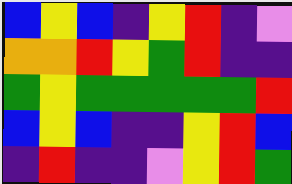[["blue", "yellow", "blue", "indigo", "yellow", "red", "indigo", "violet"], ["orange", "orange", "red", "yellow", "green", "red", "indigo", "indigo"], ["green", "yellow", "green", "green", "green", "green", "green", "red"], ["blue", "yellow", "blue", "indigo", "indigo", "yellow", "red", "blue"], ["indigo", "red", "indigo", "indigo", "violet", "yellow", "red", "green"]]